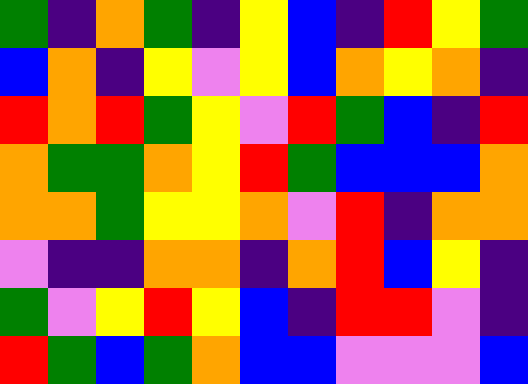[["green", "indigo", "orange", "green", "indigo", "yellow", "blue", "indigo", "red", "yellow", "green"], ["blue", "orange", "indigo", "yellow", "violet", "yellow", "blue", "orange", "yellow", "orange", "indigo"], ["red", "orange", "red", "green", "yellow", "violet", "red", "green", "blue", "indigo", "red"], ["orange", "green", "green", "orange", "yellow", "red", "green", "blue", "blue", "blue", "orange"], ["orange", "orange", "green", "yellow", "yellow", "orange", "violet", "red", "indigo", "orange", "orange"], ["violet", "indigo", "indigo", "orange", "orange", "indigo", "orange", "red", "blue", "yellow", "indigo"], ["green", "violet", "yellow", "red", "yellow", "blue", "indigo", "red", "red", "violet", "indigo"], ["red", "green", "blue", "green", "orange", "blue", "blue", "violet", "violet", "violet", "blue"]]